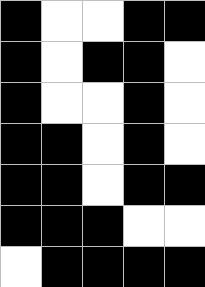[["black", "white", "white", "black", "black"], ["black", "white", "black", "black", "white"], ["black", "white", "white", "black", "white"], ["black", "black", "white", "black", "white"], ["black", "black", "white", "black", "black"], ["black", "black", "black", "white", "white"], ["white", "black", "black", "black", "black"]]